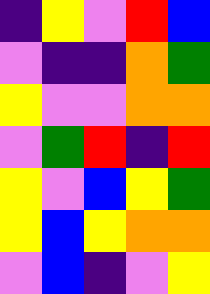[["indigo", "yellow", "violet", "red", "blue"], ["violet", "indigo", "indigo", "orange", "green"], ["yellow", "violet", "violet", "orange", "orange"], ["violet", "green", "red", "indigo", "red"], ["yellow", "violet", "blue", "yellow", "green"], ["yellow", "blue", "yellow", "orange", "orange"], ["violet", "blue", "indigo", "violet", "yellow"]]